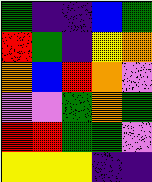[["green", "indigo", "indigo", "blue", "green"], ["red", "green", "indigo", "yellow", "orange"], ["orange", "blue", "red", "orange", "violet"], ["violet", "violet", "green", "orange", "green"], ["red", "red", "green", "green", "violet"], ["yellow", "yellow", "yellow", "indigo", "indigo"]]